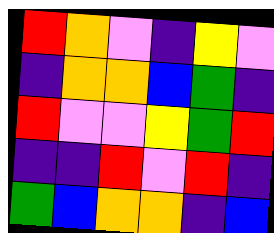[["red", "orange", "violet", "indigo", "yellow", "violet"], ["indigo", "orange", "orange", "blue", "green", "indigo"], ["red", "violet", "violet", "yellow", "green", "red"], ["indigo", "indigo", "red", "violet", "red", "indigo"], ["green", "blue", "orange", "orange", "indigo", "blue"]]